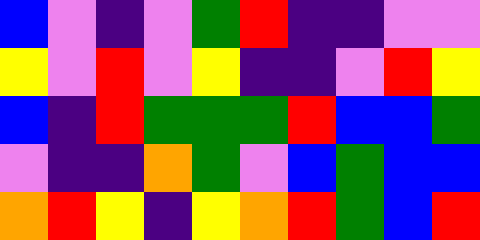[["blue", "violet", "indigo", "violet", "green", "red", "indigo", "indigo", "violet", "violet"], ["yellow", "violet", "red", "violet", "yellow", "indigo", "indigo", "violet", "red", "yellow"], ["blue", "indigo", "red", "green", "green", "green", "red", "blue", "blue", "green"], ["violet", "indigo", "indigo", "orange", "green", "violet", "blue", "green", "blue", "blue"], ["orange", "red", "yellow", "indigo", "yellow", "orange", "red", "green", "blue", "red"]]